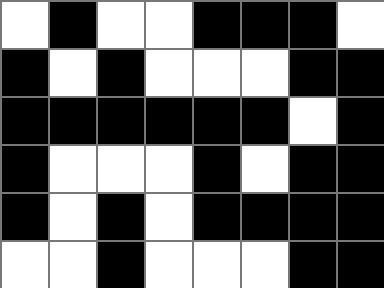[["white", "black", "white", "white", "black", "black", "black", "white"], ["black", "white", "black", "white", "white", "white", "black", "black"], ["black", "black", "black", "black", "black", "black", "white", "black"], ["black", "white", "white", "white", "black", "white", "black", "black"], ["black", "white", "black", "white", "black", "black", "black", "black"], ["white", "white", "black", "white", "white", "white", "black", "black"]]